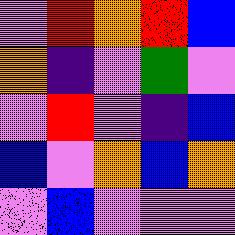[["violet", "red", "orange", "red", "blue"], ["orange", "indigo", "violet", "green", "violet"], ["violet", "red", "violet", "indigo", "blue"], ["blue", "violet", "orange", "blue", "orange"], ["violet", "blue", "violet", "violet", "violet"]]